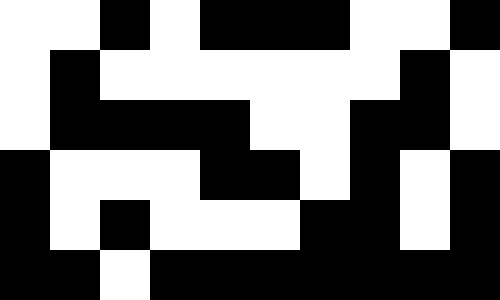[["white", "white", "black", "white", "black", "black", "black", "white", "white", "black"], ["white", "black", "white", "white", "white", "white", "white", "white", "black", "white"], ["white", "black", "black", "black", "black", "white", "white", "black", "black", "white"], ["black", "white", "white", "white", "black", "black", "white", "black", "white", "black"], ["black", "white", "black", "white", "white", "white", "black", "black", "white", "black"], ["black", "black", "white", "black", "black", "black", "black", "black", "black", "black"]]